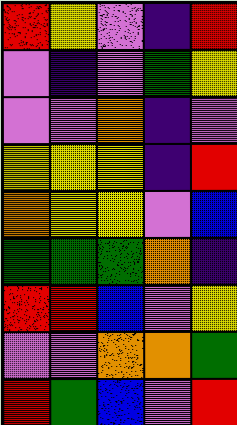[["red", "yellow", "violet", "indigo", "red"], ["violet", "indigo", "violet", "green", "yellow"], ["violet", "violet", "orange", "indigo", "violet"], ["yellow", "yellow", "yellow", "indigo", "red"], ["orange", "yellow", "yellow", "violet", "blue"], ["green", "green", "green", "orange", "indigo"], ["red", "red", "blue", "violet", "yellow"], ["violet", "violet", "orange", "orange", "green"], ["red", "green", "blue", "violet", "red"]]